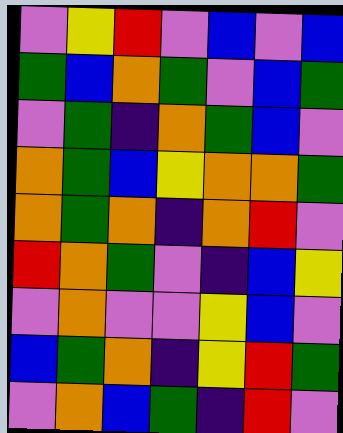[["violet", "yellow", "red", "violet", "blue", "violet", "blue"], ["green", "blue", "orange", "green", "violet", "blue", "green"], ["violet", "green", "indigo", "orange", "green", "blue", "violet"], ["orange", "green", "blue", "yellow", "orange", "orange", "green"], ["orange", "green", "orange", "indigo", "orange", "red", "violet"], ["red", "orange", "green", "violet", "indigo", "blue", "yellow"], ["violet", "orange", "violet", "violet", "yellow", "blue", "violet"], ["blue", "green", "orange", "indigo", "yellow", "red", "green"], ["violet", "orange", "blue", "green", "indigo", "red", "violet"]]